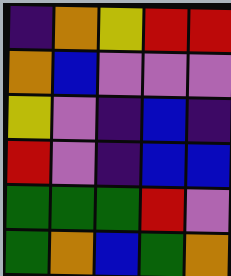[["indigo", "orange", "yellow", "red", "red"], ["orange", "blue", "violet", "violet", "violet"], ["yellow", "violet", "indigo", "blue", "indigo"], ["red", "violet", "indigo", "blue", "blue"], ["green", "green", "green", "red", "violet"], ["green", "orange", "blue", "green", "orange"]]